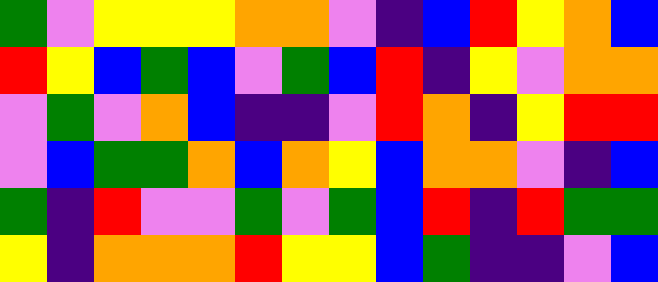[["green", "violet", "yellow", "yellow", "yellow", "orange", "orange", "violet", "indigo", "blue", "red", "yellow", "orange", "blue"], ["red", "yellow", "blue", "green", "blue", "violet", "green", "blue", "red", "indigo", "yellow", "violet", "orange", "orange"], ["violet", "green", "violet", "orange", "blue", "indigo", "indigo", "violet", "red", "orange", "indigo", "yellow", "red", "red"], ["violet", "blue", "green", "green", "orange", "blue", "orange", "yellow", "blue", "orange", "orange", "violet", "indigo", "blue"], ["green", "indigo", "red", "violet", "violet", "green", "violet", "green", "blue", "red", "indigo", "red", "green", "green"], ["yellow", "indigo", "orange", "orange", "orange", "red", "yellow", "yellow", "blue", "green", "indigo", "indigo", "violet", "blue"]]